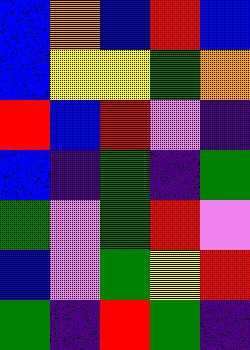[["blue", "orange", "blue", "red", "blue"], ["blue", "yellow", "yellow", "green", "orange"], ["red", "blue", "red", "violet", "indigo"], ["blue", "indigo", "green", "indigo", "green"], ["green", "violet", "green", "red", "violet"], ["blue", "violet", "green", "yellow", "red"], ["green", "indigo", "red", "green", "indigo"]]